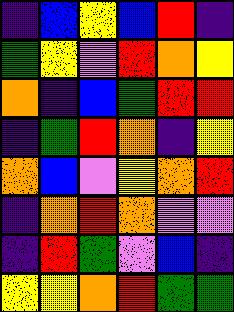[["indigo", "blue", "yellow", "blue", "red", "indigo"], ["green", "yellow", "violet", "red", "orange", "yellow"], ["orange", "indigo", "blue", "green", "red", "red"], ["indigo", "green", "red", "orange", "indigo", "yellow"], ["orange", "blue", "violet", "yellow", "orange", "red"], ["indigo", "orange", "red", "orange", "violet", "violet"], ["indigo", "red", "green", "violet", "blue", "indigo"], ["yellow", "yellow", "orange", "red", "green", "green"]]